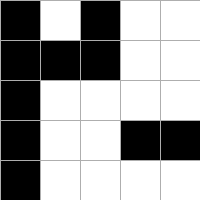[["black", "white", "black", "white", "white"], ["black", "black", "black", "white", "white"], ["black", "white", "white", "white", "white"], ["black", "white", "white", "black", "black"], ["black", "white", "white", "white", "white"]]